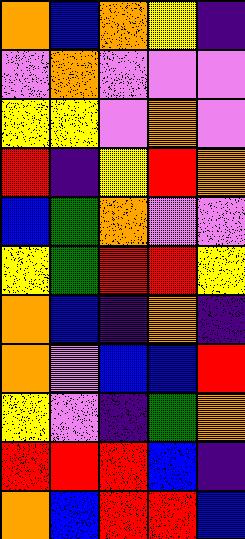[["orange", "blue", "orange", "yellow", "indigo"], ["violet", "orange", "violet", "violet", "violet"], ["yellow", "yellow", "violet", "orange", "violet"], ["red", "indigo", "yellow", "red", "orange"], ["blue", "green", "orange", "violet", "violet"], ["yellow", "green", "red", "red", "yellow"], ["orange", "blue", "indigo", "orange", "indigo"], ["orange", "violet", "blue", "blue", "red"], ["yellow", "violet", "indigo", "green", "orange"], ["red", "red", "red", "blue", "indigo"], ["orange", "blue", "red", "red", "blue"]]